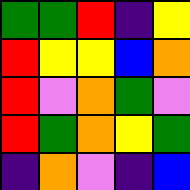[["green", "green", "red", "indigo", "yellow"], ["red", "yellow", "yellow", "blue", "orange"], ["red", "violet", "orange", "green", "violet"], ["red", "green", "orange", "yellow", "green"], ["indigo", "orange", "violet", "indigo", "blue"]]